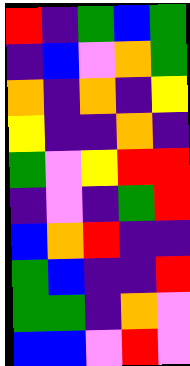[["red", "indigo", "green", "blue", "green"], ["indigo", "blue", "violet", "orange", "green"], ["orange", "indigo", "orange", "indigo", "yellow"], ["yellow", "indigo", "indigo", "orange", "indigo"], ["green", "violet", "yellow", "red", "red"], ["indigo", "violet", "indigo", "green", "red"], ["blue", "orange", "red", "indigo", "indigo"], ["green", "blue", "indigo", "indigo", "red"], ["green", "green", "indigo", "orange", "violet"], ["blue", "blue", "violet", "red", "violet"]]